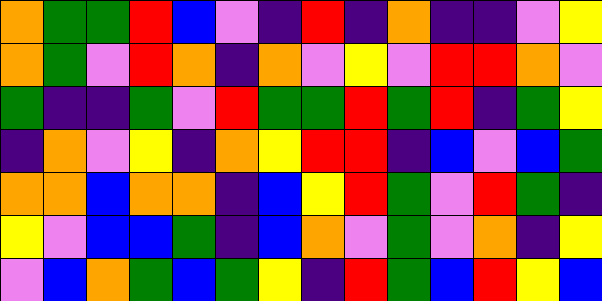[["orange", "green", "green", "red", "blue", "violet", "indigo", "red", "indigo", "orange", "indigo", "indigo", "violet", "yellow"], ["orange", "green", "violet", "red", "orange", "indigo", "orange", "violet", "yellow", "violet", "red", "red", "orange", "violet"], ["green", "indigo", "indigo", "green", "violet", "red", "green", "green", "red", "green", "red", "indigo", "green", "yellow"], ["indigo", "orange", "violet", "yellow", "indigo", "orange", "yellow", "red", "red", "indigo", "blue", "violet", "blue", "green"], ["orange", "orange", "blue", "orange", "orange", "indigo", "blue", "yellow", "red", "green", "violet", "red", "green", "indigo"], ["yellow", "violet", "blue", "blue", "green", "indigo", "blue", "orange", "violet", "green", "violet", "orange", "indigo", "yellow"], ["violet", "blue", "orange", "green", "blue", "green", "yellow", "indigo", "red", "green", "blue", "red", "yellow", "blue"]]